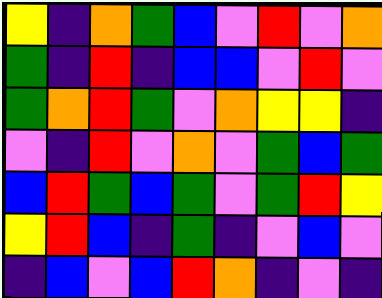[["yellow", "indigo", "orange", "green", "blue", "violet", "red", "violet", "orange"], ["green", "indigo", "red", "indigo", "blue", "blue", "violet", "red", "violet"], ["green", "orange", "red", "green", "violet", "orange", "yellow", "yellow", "indigo"], ["violet", "indigo", "red", "violet", "orange", "violet", "green", "blue", "green"], ["blue", "red", "green", "blue", "green", "violet", "green", "red", "yellow"], ["yellow", "red", "blue", "indigo", "green", "indigo", "violet", "blue", "violet"], ["indigo", "blue", "violet", "blue", "red", "orange", "indigo", "violet", "indigo"]]